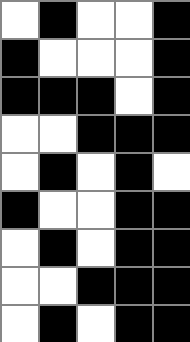[["white", "black", "white", "white", "black"], ["black", "white", "white", "white", "black"], ["black", "black", "black", "white", "black"], ["white", "white", "black", "black", "black"], ["white", "black", "white", "black", "white"], ["black", "white", "white", "black", "black"], ["white", "black", "white", "black", "black"], ["white", "white", "black", "black", "black"], ["white", "black", "white", "black", "black"]]